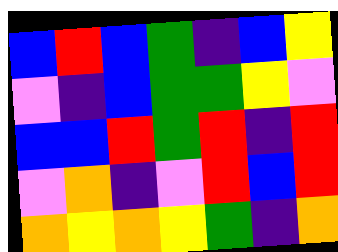[["blue", "red", "blue", "green", "indigo", "blue", "yellow"], ["violet", "indigo", "blue", "green", "green", "yellow", "violet"], ["blue", "blue", "red", "green", "red", "indigo", "red"], ["violet", "orange", "indigo", "violet", "red", "blue", "red"], ["orange", "yellow", "orange", "yellow", "green", "indigo", "orange"]]